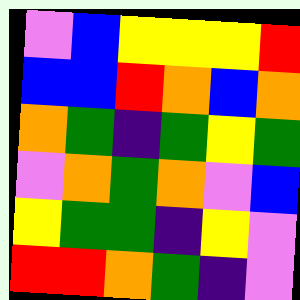[["violet", "blue", "yellow", "yellow", "yellow", "red"], ["blue", "blue", "red", "orange", "blue", "orange"], ["orange", "green", "indigo", "green", "yellow", "green"], ["violet", "orange", "green", "orange", "violet", "blue"], ["yellow", "green", "green", "indigo", "yellow", "violet"], ["red", "red", "orange", "green", "indigo", "violet"]]